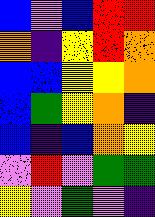[["blue", "violet", "blue", "red", "red"], ["orange", "indigo", "yellow", "red", "orange"], ["blue", "blue", "yellow", "yellow", "orange"], ["blue", "green", "yellow", "orange", "indigo"], ["blue", "indigo", "blue", "orange", "yellow"], ["violet", "red", "violet", "green", "green"], ["yellow", "violet", "green", "violet", "indigo"]]